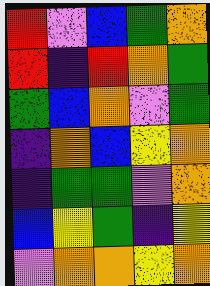[["red", "violet", "blue", "green", "orange"], ["red", "indigo", "red", "orange", "green"], ["green", "blue", "orange", "violet", "green"], ["indigo", "orange", "blue", "yellow", "orange"], ["indigo", "green", "green", "violet", "orange"], ["blue", "yellow", "green", "indigo", "yellow"], ["violet", "orange", "orange", "yellow", "orange"]]